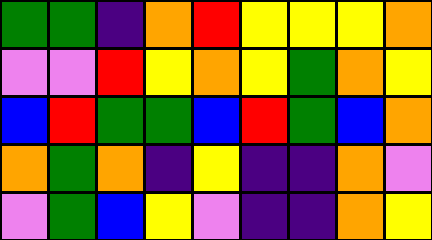[["green", "green", "indigo", "orange", "red", "yellow", "yellow", "yellow", "orange"], ["violet", "violet", "red", "yellow", "orange", "yellow", "green", "orange", "yellow"], ["blue", "red", "green", "green", "blue", "red", "green", "blue", "orange"], ["orange", "green", "orange", "indigo", "yellow", "indigo", "indigo", "orange", "violet"], ["violet", "green", "blue", "yellow", "violet", "indigo", "indigo", "orange", "yellow"]]